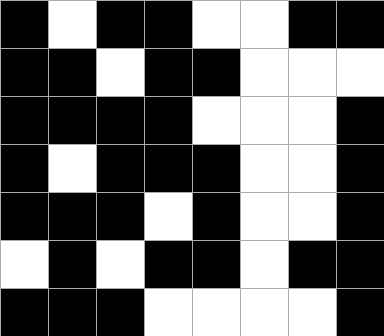[["black", "white", "black", "black", "white", "white", "black", "black"], ["black", "black", "white", "black", "black", "white", "white", "white"], ["black", "black", "black", "black", "white", "white", "white", "black"], ["black", "white", "black", "black", "black", "white", "white", "black"], ["black", "black", "black", "white", "black", "white", "white", "black"], ["white", "black", "white", "black", "black", "white", "black", "black"], ["black", "black", "black", "white", "white", "white", "white", "black"]]